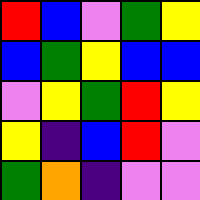[["red", "blue", "violet", "green", "yellow"], ["blue", "green", "yellow", "blue", "blue"], ["violet", "yellow", "green", "red", "yellow"], ["yellow", "indigo", "blue", "red", "violet"], ["green", "orange", "indigo", "violet", "violet"]]